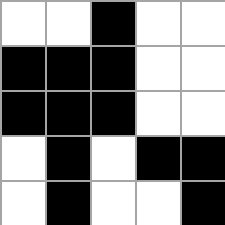[["white", "white", "black", "white", "white"], ["black", "black", "black", "white", "white"], ["black", "black", "black", "white", "white"], ["white", "black", "white", "black", "black"], ["white", "black", "white", "white", "black"]]